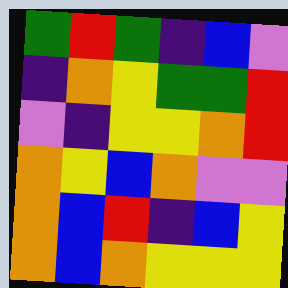[["green", "red", "green", "indigo", "blue", "violet"], ["indigo", "orange", "yellow", "green", "green", "red"], ["violet", "indigo", "yellow", "yellow", "orange", "red"], ["orange", "yellow", "blue", "orange", "violet", "violet"], ["orange", "blue", "red", "indigo", "blue", "yellow"], ["orange", "blue", "orange", "yellow", "yellow", "yellow"]]